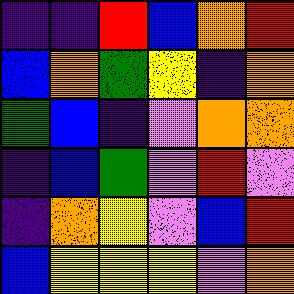[["indigo", "indigo", "red", "blue", "orange", "red"], ["blue", "orange", "green", "yellow", "indigo", "orange"], ["green", "blue", "indigo", "violet", "orange", "orange"], ["indigo", "blue", "green", "violet", "red", "violet"], ["indigo", "orange", "yellow", "violet", "blue", "red"], ["blue", "yellow", "yellow", "yellow", "violet", "orange"]]